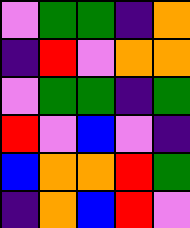[["violet", "green", "green", "indigo", "orange"], ["indigo", "red", "violet", "orange", "orange"], ["violet", "green", "green", "indigo", "green"], ["red", "violet", "blue", "violet", "indigo"], ["blue", "orange", "orange", "red", "green"], ["indigo", "orange", "blue", "red", "violet"]]